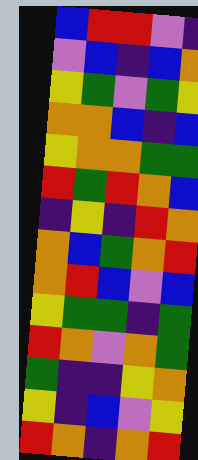[["blue", "red", "red", "violet", "indigo"], ["violet", "blue", "indigo", "blue", "orange"], ["yellow", "green", "violet", "green", "yellow"], ["orange", "orange", "blue", "indigo", "blue"], ["yellow", "orange", "orange", "green", "green"], ["red", "green", "red", "orange", "blue"], ["indigo", "yellow", "indigo", "red", "orange"], ["orange", "blue", "green", "orange", "red"], ["orange", "red", "blue", "violet", "blue"], ["yellow", "green", "green", "indigo", "green"], ["red", "orange", "violet", "orange", "green"], ["green", "indigo", "indigo", "yellow", "orange"], ["yellow", "indigo", "blue", "violet", "yellow"], ["red", "orange", "indigo", "orange", "red"]]